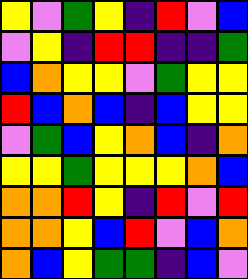[["yellow", "violet", "green", "yellow", "indigo", "red", "violet", "blue"], ["violet", "yellow", "indigo", "red", "red", "indigo", "indigo", "green"], ["blue", "orange", "yellow", "yellow", "violet", "green", "yellow", "yellow"], ["red", "blue", "orange", "blue", "indigo", "blue", "yellow", "yellow"], ["violet", "green", "blue", "yellow", "orange", "blue", "indigo", "orange"], ["yellow", "yellow", "green", "yellow", "yellow", "yellow", "orange", "blue"], ["orange", "orange", "red", "yellow", "indigo", "red", "violet", "red"], ["orange", "orange", "yellow", "blue", "red", "violet", "blue", "orange"], ["orange", "blue", "yellow", "green", "green", "indigo", "blue", "violet"]]